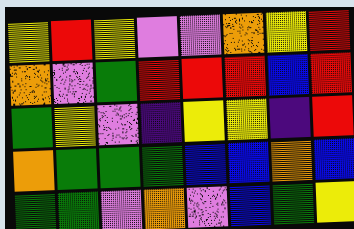[["yellow", "red", "yellow", "violet", "violet", "orange", "yellow", "red"], ["orange", "violet", "green", "red", "red", "red", "blue", "red"], ["green", "yellow", "violet", "indigo", "yellow", "yellow", "indigo", "red"], ["orange", "green", "green", "green", "blue", "blue", "orange", "blue"], ["green", "green", "violet", "orange", "violet", "blue", "green", "yellow"]]